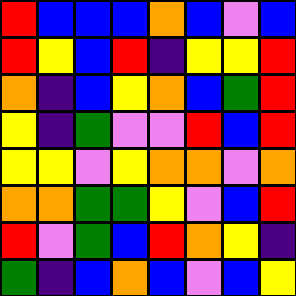[["red", "blue", "blue", "blue", "orange", "blue", "violet", "blue"], ["red", "yellow", "blue", "red", "indigo", "yellow", "yellow", "red"], ["orange", "indigo", "blue", "yellow", "orange", "blue", "green", "red"], ["yellow", "indigo", "green", "violet", "violet", "red", "blue", "red"], ["yellow", "yellow", "violet", "yellow", "orange", "orange", "violet", "orange"], ["orange", "orange", "green", "green", "yellow", "violet", "blue", "red"], ["red", "violet", "green", "blue", "red", "orange", "yellow", "indigo"], ["green", "indigo", "blue", "orange", "blue", "violet", "blue", "yellow"]]